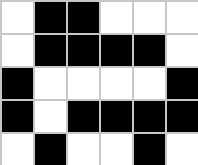[["white", "black", "black", "white", "white", "white"], ["white", "black", "black", "black", "black", "white"], ["black", "white", "white", "white", "white", "black"], ["black", "white", "black", "black", "black", "black"], ["white", "black", "white", "white", "black", "white"]]